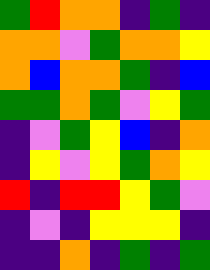[["green", "red", "orange", "orange", "indigo", "green", "indigo"], ["orange", "orange", "violet", "green", "orange", "orange", "yellow"], ["orange", "blue", "orange", "orange", "green", "indigo", "blue"], ["green", "green", "orange", "green", "violet", "yellow", "green"], ["indigo", "violet", "green", "yellow", "blue", "indigo", "orange"], ["indigo", "yellow", "violet", "yellow", "green", "orange", "yellow"], ["red", "indigo", "red", "red", "yellow", "green", "violet"], ["indigo", "violet", "indigo", "yellow", "yellow", "yellow", "indigo"], ["indigo", "indigo", "orange", "indigo", "green", "indigo", "green"]]